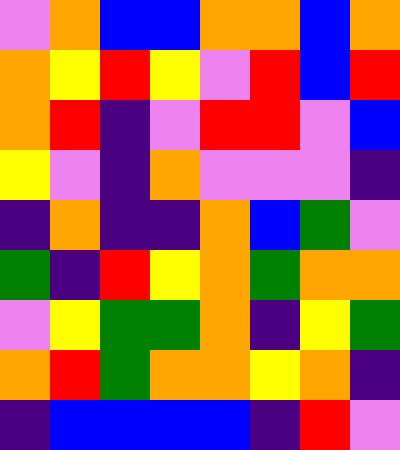[["violet", "orange", "blue", "blue", "orange", "orange", "blue", "orange"], ["orange", "yellow", "red", "yellow", "violet", "red", "blue", "red"], ["orange", "red", "indigo", "violet", "red", "red", "violet", "blue"], ["yellow", "violet", "indigo", "orange", "violet", "violet", "violet", "indigo"], ["indigo", "orange", "indigo", "indigo", "orange", "blue", "green", "violet"], ["green", "indigo", "red", "yellow", "orange", "green", "orange", "orange"], ["violet", "yellow", "green", "green", "orange", "indigo", "yellow", "green"], ["orange", "red", "green", "orange", "orange", "yellow", "orange", "indigo"], ["indigo", "blue", "blue", "blue", "blue", "indigo", "red", "violet"]]